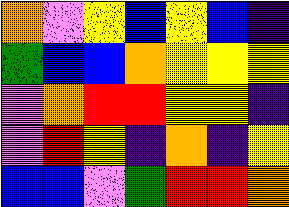[["orange", "violet", "yellow", "blue", "yellow", "blue", "indigo"], ["green", "blue", "blue", "orange", "yellow", "yellow", "yellow"], ["violet", "orange", "red", "red", "yellow", "yellow", "indigo"], ["violet", "red", "yellow", "indigo", "orange", "indigo", "yellow"], ["blue", "blue", "violet", "green", "red", "red", "orange"]]